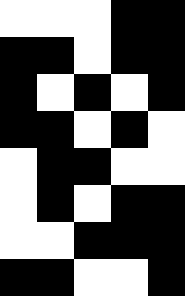[["white", "white", "white", "black", "black"], ["black", "black", "white", "black", "black"], ["black", "white", "black", "white", "black"], ["black", "black", "white", "black", "white"], ["white", "black", "black", "white", "white"], ["white", "black", "white", "black", "black"], ["white", "white", "black", "black", "black"], ["black", "black", "white", "white", "black"]]